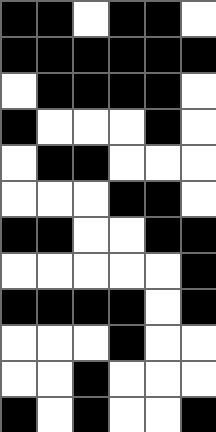[["black", "black", "white", "black", "black", "white"], ["black", "black", "black", "black", "black", "black"], ["white", "black", "black", "black", "black", "white"], ["black", "white", "white", "white", "black", "white"], ["white", "black", "black", "white", "white", "white"], ["white", "white", "white", "black", "black", "white"], ["black", "black", "white", "white", "black", "black"], ["white", "white", "white", "white", "white", "black"], ["black", "black", "black", "black", "white", "black"], ["white", "white", "white", "black", "white", "white"], ["white", "white", "black", "white", "white", "white"], ["black", "white", "black", "white", "white", "black"]]